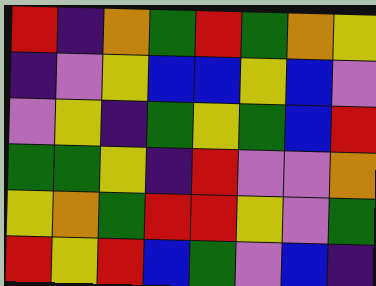[["red", "indigo", "orange", "green", "red", "green", "orange", "yellow"], ["indigo", "violet", "yellow", "blue", "blue", "yellow", "blue", "violet"], ["violet", "yellow", "indigo", "green", "yellow", "green", "blue", "red"], ["green", "green", "yellow", "indigo", "red", "violet", "violet", "orange"], ["yellow", "orange", "green", "red", "red", "yellow", "violet", "green"], ["red", "yellow", "red", "blue", "green", "violet", "blue", "indigo"]]